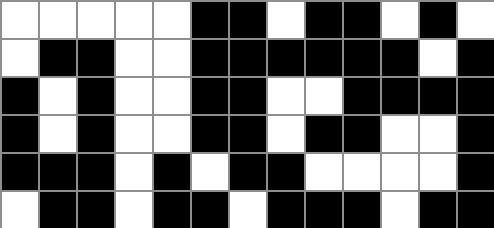[["white", "white", "white", "white", "white", "black", "black", "white", "black", "black", "white", "black", "white"], ["white", "black", "black", "white", "white", "black", "black", "black", "black", "black", "black", "white", "black"], ["black", "white", "black", "white", "white", "black", "black", "white", "white", "black", "black", "black", "black"], ["black", "white", "black", "white", "white", "black", "black", "white", "black", "black", "white", "white", "black"], ["black", "black", "black", "white", "black", "white", "black", "black", "white", "white", "white", "white", "black"], ["white", "black", "black", "white", "black", "black", "white", "black", "black", "black", "white", "black", "black"]]